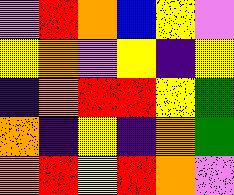[["violet", "red", "orange", "blue", "yellow", "violet"], ["yellow", "orange", "violet", "yellow", "indigo", "yellow"], ["indigo", "orange", "red", "red", "yellow", "green"], ["orange", "indigo", "yellow", "indigo", "orange", "green"], ["orange", "red", "yellow", "red", "orange", "violet"]]